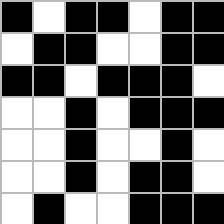[["black", "white", "black", "black", "white", "black", "black"], ["white", "black", "black", "white", "white", "black", "black"], ["black", "black", "white", "black", "black", "black", "white"], ["white", "white", "black", "white", "black", "black", "black"], ["white", "white", "black", "white", "white", "black", "white"], ["white", "white", "black", "white", "black", "black", "white"], ["white", "black", "white", "white", "black", "black", "black"]]